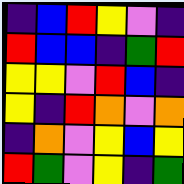[["indigo", "blue", "red", "yellow", "violet", "indigo"], ["red", "blue", "blue", "indigo", "green", "red"], ["yellow", "yellow", "violet", "red", "blue", "indigo"], ["yellow", "indigo", "red", "orange", "violet", "orange"], ["indigo", "orange", "violet", "yellow", "blue", "yellow"], ["red", "green", "violet", "yellow", "indigo", "green"]]